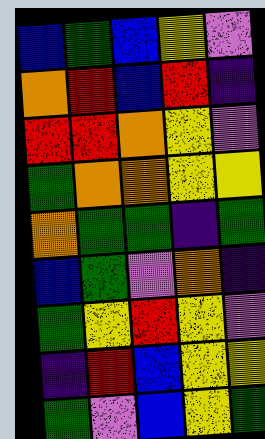[["blue", "green", "blue", "yellow", "violet"], ["orange", "red", "blue", "red", "indigo"], ["red", "red", "orange", "yellow", "violet"], ["green", "orange", "orange", "yellow", "yellow"], ["orange", "green", "green", "indigo", "green"], ["blue", "green", "violet", "orange", "indigo"], ["green", "yellow", "red", "yellow", "violet"], ["indigo", "red", "blue", "yellow", "yellow"], ["green", "violet", "blue", "yellow", "green"]]